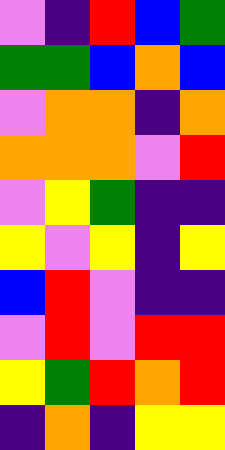[["violet", "indigo", "red", "blue", "green"], ["green", "green", "blue", "orange", "blue"], ["violet", "orange", "orange", "indigo", "orange"], ["orange", "orange", "orange", "violet", "red"], ["violet", "yellow", "green", "indigo", "indigo"], ["yellow", "violet", "yellow", "indigo", "yellow"], ["blue", "red", "violet", "indigo", "indigo"], ["violet", "red", "violet", "red", "red"], ["yellow", "green", "red", "orange", "red"], ["indigo", "orange", "indigo", "yellow", "yellow"]]